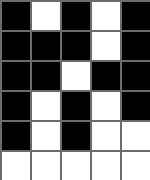[["black", "white", "black", "white", "black"], ["black", "black", "black", "white", "black"], ["black", "black", "white", "black", "black"], ["black", "white", "black", "white", "black"], ["black", "white", "black", "white", "white"], ["white", "white", "white", "white", "white"]]